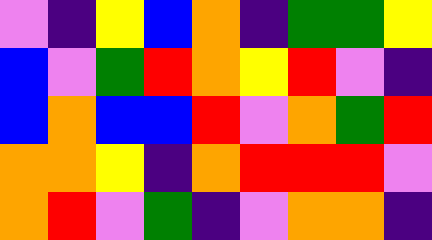[["violet", "indigo", "yellow", "blue", "orange", "indigo", "green", "green", "yellow"], ["blue", "violet", "green", "red", "orange", "yellow", "red", "violet", "indigo"], ["blue", "orange", "blue", "blue", "red", "violet", "orange", "green", "red"], ["orange", "orange", "yellow", "indigo", "orange", "red", "red", "red", "violet"], ["orange", "red", "violet", "green", "indigo", "violet", "orange", "orange", "indigo"]]